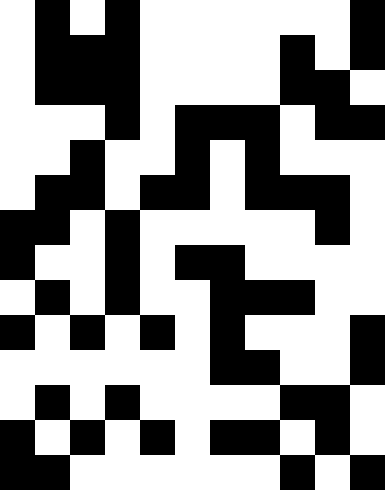[["white", "black", "white", "black", "white", "white", "white", "white", "white", "white", "black"], ["white", "black", "black", "black", "white", "white", "white", "white", "black", "white", "black"], ["white", "black", "black", "black", "white", "white", "white", "white", "black", "black", "white"], ["white", "white", "white", "black", "white", "black", "black", "black", "white", "black", "black"], ["white", "white", "black", "white", "white", "black", "white", "black", "white", "white", "white"], ["white", "black", "black", "white", "black", "black", "white", "black", "black", "black", "white"], ["black", "black", "white", "black", "white", "white", "white", "white", "white", "black", "white"], ["black", "white", "white", "black", "white", "black", "black", "white", "white", "white", "white"], ["white", "black", "white", "black", "white", "white", "black", "black", "black", "white", "white"], ["black", "white", "black", "white", "black", "white", "black", "white", "white", "white", "black"], ["white", "white", "white", "white", "white", "white", "black", "black", "white", "white", "black"], ["white", "black", "white", "black", "white", "white", "white", "white", "black", "black", "white"], ["black", "white", "black", "white", "black", "white", "black", "black", "white", "black", "white"], ["black", "black", "white", "white", "white", "white", "white", "white", "black", "white", "black"]]